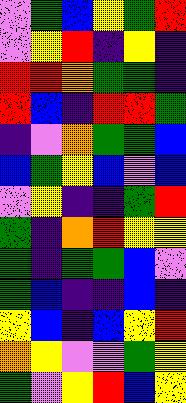[["violet", "green", "blue", "yellow", "green", "red"], ["violet", "yellow", "red", "indigo", "yellow", "indigo"], ["red", "red", "orange", "green", "green", "indigo"], ["red", "blue", "indigo", "red", "red", "green"], ["indigo", "violet", "orange", "green", "green", "blue"], ["blue", "green", "yellow", "blue", "violet", "blue"], ["violet", "yellow", "indigo", "indigo", "green", "red"], ["green", "indigo", "orange", "red", "yellow", "yellow"], ["green", "indigo", "green", "green", "blue", "violet"], ["green", "blue", "indigo", "indigo", "blue", "indigo"], ["yellow", "blue", "indigo", "blue", "yellow", "red"], ["orange", "yellow", "violet", "violet", "green", "yellow"], ["green", "violet", "yellow", "red", "blue", "yellow"]]